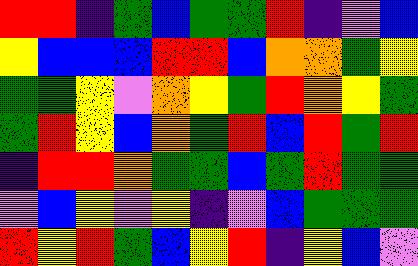[["red", "red", "indigo", "green", "blue", "green", "green", "red", "indigo", "violet", "blue"], ["yellow", "blue", "blue", "blue", "red", "red", "blue", "orange", "orange", "green", "yellow"], ["green", "green", "yellow", "violet", "orange", "yellow", "green", "red", "orange", "yellow", "green"], ["green", "red", "yellow", "blue", "orange", "green", "red", "blue", "red", "green", "red"], ["indigo", "red", "red", "orange", "green", "green", "blue", "green", "red", "green", "green"], ["violet", "blue", "yellow", "violet", "yellow", "indigo", "violet", "blue", "green", "green", "green"], ["red", "yellow", "red", "green", "blue", "yellow", "red", "indigo", "yellow", "blue", "violet"]]